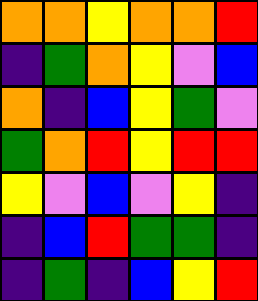[["orange", "orange", "yellow", "orange", "orange", "red"], ["indigo", "green", "orange", "yellow", "violet", "blue"], ["orange", "indigo", "blue", "yellow", "green", "violet"], ["green", "orange", "red", "yellow", "red", "red"], ["yellow", "violet", "blue", "violet", "yellow", "indigo"], ["indigo", "blue", "red", "green", "green", "indigo"], ["indigo", "green", "indigo", "blue", "yellow", "red"]]